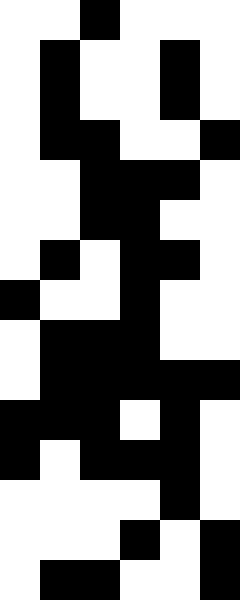[["white", "white", "black", "white", "white", "white"], ["white", "black", "white", "white", "black", "white"], ["white", "black", "white", "white", "black", "white"], ["white", "black", "black", "white", "white", "black"], ["white", "white", "black", "black", "black", "white"], ["white", "white", "black", "black", "white", "white"], ["white", "black", "white", "black", "black", "white"], ["black", "white", "white", "black", "white", "white"], ["white", "black", "black", "black", "white", "white"], ["white", "black", "black", "black", "black", "black"], ["black", "black", "black", "white", "black", "white"], ["black", "white", "black", "black", "black", "white"], ["white", "white", "white", "white", "black", "white"], ["white", "white", "white", "black", "white", "black"], ["white", "black", "black", "white", "white", "black"]]